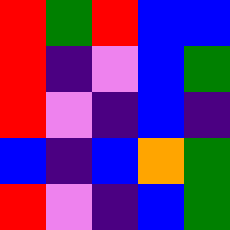[["red", "green", "red", "blue", "blue"], ["red", "indigo", "violet", "blue", "green"], ["red", "violet", "indigo", "blue", "indigo"], ["blue", "indigo", "blue", "orange", "green"], ["red", "violet", "indigo", "blue", "green"]]